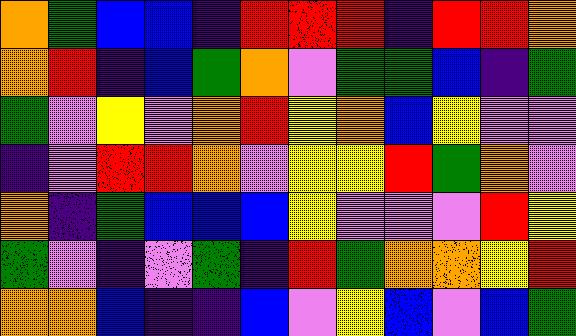[["orange", "green", "blue", "blue", "indigo", "red", "red", "red", "indigo", "red", "red", "orange"], ["orange", "red", "indigo", "blue", "green", "orange", "violet", "green", "green", "blue", "indigo", "green"], ["green", "violet", "yellow", "violet", "orange", "red", "yellow", "orange", "blue", "yellow", "violet", "violet"], ["indigo", "violet", "red", "red", "orange", "violet", "yellow", "yellow", "red", "green", "orange", "violet"], ["orange", "indigo", "green", "blue", "blue", "blue", "yellow", "violet", "violet", "violet", "red", "yellow"], ["green", "violet", "indigo", "violet", "green", "indigo", "red", "green", "orange", "orange", "yellow", "red"], ["orange", "orange", "blue", "indigo", "indigo", "blue", "violet", "yellow", "blue", "violet", "blue", "green"]]